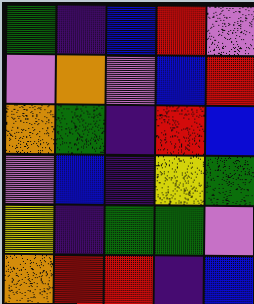[["green", "indigo", "blue", "red", "violet"], ["violet", "orange", "violet", "blue", "red"], ["orange", "green", "indigo", "red", "blue"], ["violet", "blue", "indigo", "yellow", "green"], ["yellow", "indigo", "green", "green", "violet"], ["orange", "red", "red", "indigo", "blue"]]